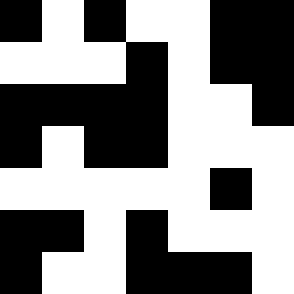[["black", "white", "black", "white", "white", "black", "black"], ["white", "white", "white", "black", "white", "black", "black"], ["black", "black", "black", "black", "white", "white", "black"], ["black", "white", "black", "black", "white", "white", "white"], ["white", "white", "white", "white", "white", "black", "white"], ["black", "black", "white", "black", "white", "white", "white"], ["black", "white", "white", "black", "black", "black", "white"]]